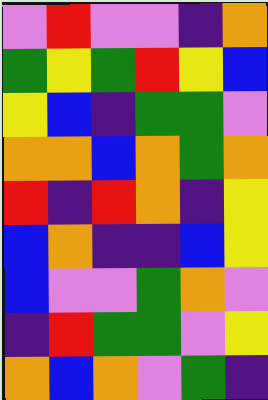[["violet", "red", "violet", "violet", "indigo", "orange"], ["green", "yellow", "green", "red", "yellow", "blue"], ["yellow", "blue", "indigo", "green", "green", "violet"], ["orange", "orange", "blue", "orange", "green", "orange"], ["red", "indigo", "red", "orange", "indigo", "yellow"], ["blue", "orange", "indigo", "indigo", "blue", "yellow"], ["blue", "violet", "violet", "green", "orange", "violet"], ["indigo", "red", "green", "green", "violet", "yellow"], ["orange", "blue", "orange", "violet", "green", "indigo"]]